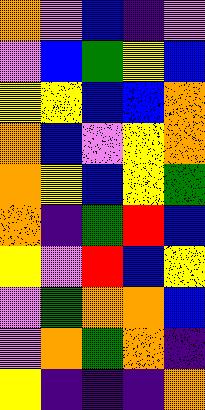[["orange", "violet", "blue", "indigo", "violet"], ["violet", "blue", "green", "yellow", "blue"], ["yellow", "yellow", "blue", "blue", "orange"], ["orange", "blue", "violet", "yellow", "orange"], ["orange", "yellow", "blue", "yellow", "green"], ["orange", "indigo", "green", "red", "blue"], ["yellow", "violet", "red", "blue", "yellow"], ["violet", "green", "orange", "orange", "blue"], ["violet", "orange", "green", "orange", "indigo"], ["yellow", "indigo", "indigo", "indigo", "orange"]]